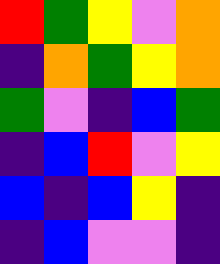[["red", "green", "yellow", "violet", "orange"], ["indigo", "orange", "green", "yellow", "orange"], ["green", "violet", "indigo", "blue", "green"], ["indigo", "blue", "red", "violet", "yellow"], ["blue", "indigo", "blue", "yellow", "indigo"], ["indigo", "blue", "violet", "violet", "indigo"]]